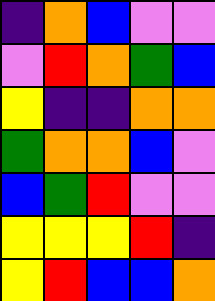[["indigo", "orange", "blue", "violet", "violet"], ["violet", "red", "orange", "green", "blue"], ["yellow", "indigo", "indigo", "orange", "orange"], ["green", "orange", "orange", "blue", "violet"], ["blue", "green", "red", "violet", "violet"], ["yellow", "yellow", "yellow", "red", "indigo"], ["yellow", "red", "blue", "blue", "orange"]]